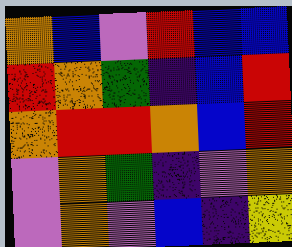[["orange", "blue", "violet", "red", "blue", "blue"], ["red", "orange", "green", "indigo", "blue", "red"], ["orange", "red", "red", "orange", "blue", "red"], ["violet", "orange", "green", "indigo", "violet", "orange"], ["violet", "orange", "violet", "blue", "indigo", "yellow"]]